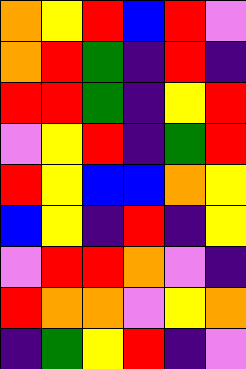[["orange", "yellow", "red", "blue", "red", "violet"], ["orange", "red", "green", "indigo", "red", "indigo"], ["red", "red", "green", "indigo", "yellow", "red"], ["violet", "yellow", "red", "indigo", "green", "red"], ["red", "yellow", "blue", "blue", "orange", "yellow"], ["blue", "yellow", "indigo", "red", "indigo", "yellow"], ["violet", "red", "red", "orange", "violet", "indigo"], ["red", "orange", "orange", "violet", "yellow", "orange"], ["indigo", "green", "yellow", "red", "indigo", "violet"]]